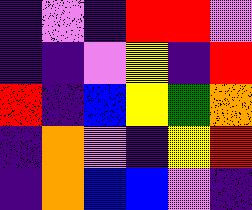[["indigo", "violet", "indigo", "red", "red", "violet"], ["indigo", "indigo", "violet", "yellow", "indigo", "red"], ["red", "indigo", "blue", "yellow", "green", "orange"], ["indigo", "orange", "violet", "indigo", "yellow", "red"], ["indigo", "orange", "blue", "blue", "violet", "indigo"]]